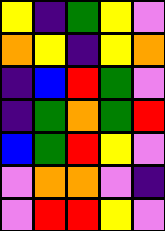[["yellow", "indigo", "green", "yellow", "violet"], ["orange", "yellow", "indigo", "yellow", "orange"], ["indigo", "blue", "red", "green", "violet"], ["indigo", "green", "orange", "green", "red"], ["blue", "green", "red", "yellow", "violet"], ["violet", "orange", "orange", "violet", "indigo"], ["violet", "red", "red", "yellow", "violet"]]